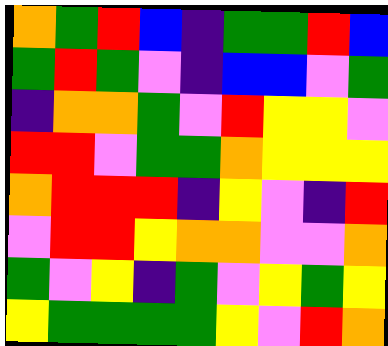[["orange", "green", "red", "blue", "indigo", "green", "green", "red", "blue"], ["green", "red", "green", "violet", "indigo", "blue", "blue", "violet", "green"], ["indigo", "orange", "orange", "green", "violet", "red", "yellow", "yellow", "violet"], ["red", "red", "violet", "green", "green", "orange", "yellow", "yellow", "yellow"], ["orange", "red", "red", "red", "indigo", "yellow", "violet", "indigo", "red"], ["violet", "red", "red", "yellow", "orange", "orange", "violet", "violet", "orange"], ["green", "violet", "yellow", "indigo", "green", "violet", "yellow", "green", "yellow"], ["yellow", "green", "green", "green", "green", "yellow", "violet", "red", "orange"]]